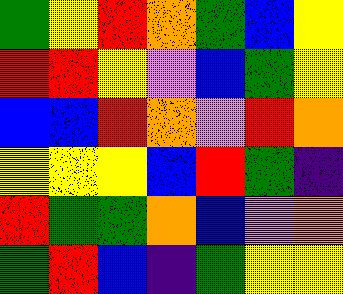[["green", "yellow", "red", "orange", "green", "blue", "yellow"], ["red", "red", "yellow", "violet", "blue", "green", "yellow"], ["blue", "blue", "red", "orange", "violet", "red", "orange"], ["yellow", "yellow", "yellow", "blue", "red", "green", "indigo"], ["red", "green", "green", "orange", "blue", "violet", "orange"], ["green", "red", "blue", "indigo", "green", "yellow", "yellow"]]